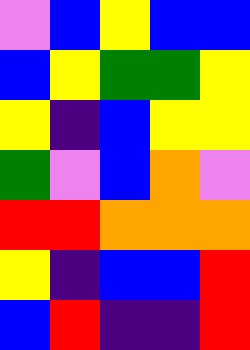[["violet", "blue", "yellow", "blue", "blue"], ["blue", "yellow", "green", "green", "yellow"], ["yellow", "indigo", "blue", "yellow", "yellow"], ["green", "violet", "blue", "orange", "violet"], ["red", "red", "orange", "orange", "orange"], ["yellow", "indigo", "blue", "blue", "red"], ["blue", "red", "indigo", "indigo", "red"]]